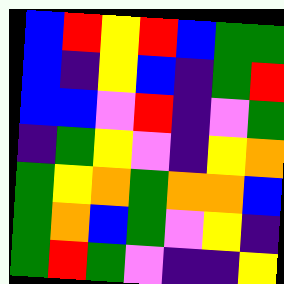[["blue", "red", "yellow", "red", "blue", "green", "green"], ["blue", "indigo", "yellow", "blue", "indigo", "green", "red"], ["blue", "blue", "violet", "red", "indigo", "violet", "green"], ["indigo", "green", "yellow", "violet", "indigo", "yellow", "orange"], ["green", "yellow", "orange", "green", "orange", "orange", "blue"], ["green", "orange", "blue", "green", "violet", "yellow", "indigo"], ["green", "red", "green", "violet", "indigo", "indigo", "yellow"]]